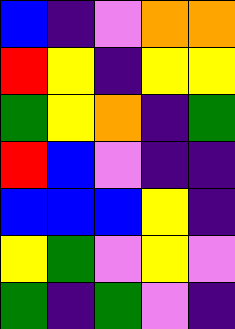[["blue", "indigo", "violet", "orange", "orange"], ["red", "yellow", "indigo", "yellow", "yellow"], ["green", "yellow", "orange", "indigo", "green"], ["red", "blue", "violet", "indigo", "indigo"], ["blue", "blue", "blue", "yellow", "indigo"], ["yellow", "green", "violet", "yellow", "violet"], ["green", "indigo", "green", "violet", "indigo"]]